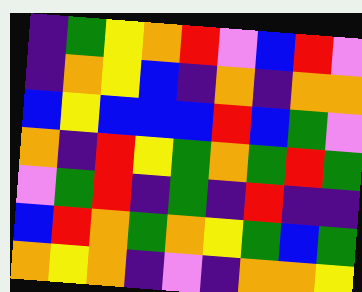[["indigo", "green", "yellow", "orange", "red", "violet", "blue", "red", "violet"], ["indigo", "orange", "yellow", "blue", "indigo", "orange", "indigo", "orange", "orange"], ["blue", "yellow", "blue", "blue", "blue", "red", "blue", "green", "violet"], ["orange", "indigo", "red", "yellow", "green", "orange", "green", "red", "green"], ["violet", "green", "red", "indigo", "green", "indigo", "red", "indigo", "indigo"], ["blue", "red", "orange", "green", "orange", "yellow", "green", "blue", "green"], ["orange", "yellow", "orange", "indigo", "violet", "indigo", "orange", "orange", "yellow"]]